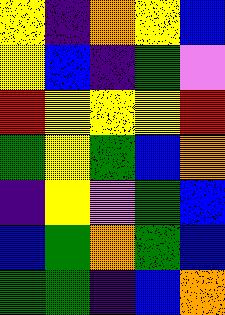[["yellow", "indigo", "orange", "yellow", "blue"], ["yellow", "blue", "indigo", "green", "violet"], ["red", "yellow", "yellow", "yellow", "red"], ["green", "yellow", "green", "blue", "orange"], ["indigo", "yellow", "violet", "green", "blue"], ["blue", "green", "orange", "green", "blue"], ["green", "green", "indigo", "blue", "orange"]]